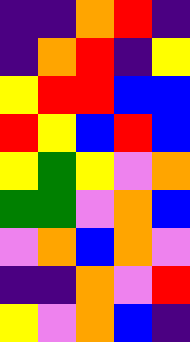[["indigo", "indigo", "orange", "red", "indigo"], ["indigo", "orange", "red", "indigo", "yellow"], ["yellow", "red", "red", "blue", "blue"], ["red", "yellow", "blue", "red", "blue"], ["yellow", "green", "yellow", "violet", "orange"], ["green", "green", "violet", "orange", "blue"], ["violet", "orange", "blue", "orange", "violet"], ["indigo", "indigo", "orange", "violet", "red"], ["yellow", "violet", "orange", "blue", "indigo"]]